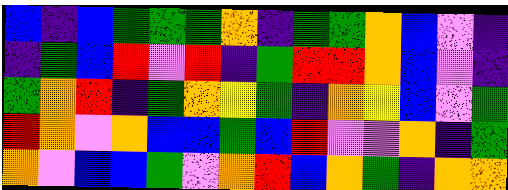[["blue", "indigo", "blue", "green", "green", "green", "orange", "indigo", "green", "green", "orange", "blue", "violet", "indigo"], ["indigo", "green", "blue", "red", "violet", "red", "indigo", "green", "red", "red", "orange", "blue", "violet", "indigo"], ["green", "orange", "red", "indigo", "green", "orange", "yellow", "green", "indigo", "orange", "yellow", "blue", "violet", "green"], ["red", "orange", "violet", "orange", "blue", "blue", "green", "blue", "red", "violet", "violet", "orange", "indigo", "green"], ["orange", "violet", "blue", "blue", "green", "violet", "orange", "red", "blue", "orange", "green", "indigo", "orange", "orange"]]